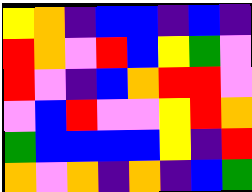[["yellow", "orange", "indigo", "blue", "blue", "indigo", "blue", "indigo"], ["red", "orange", "violet", "red", "blue", "yellow", "green", "violet"], ["red", "violet", "indigo", "blue", "orange", "red", "red", "violet"], ["violet", "blue", "red", "violet", "violet", "yellow", "red", "orange"], ["green", "blue", "blue", "blue", "blue", "yellow", "indigo", "red"], ["orange", "violet", "orange", "indigo", "orange", "indigo", "blue", "green"]]